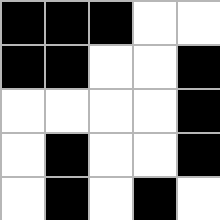[["black", "black", "black", "white", "white"], ["black", "black", "white", "white", "black"], ["white", "white", "white", "white", "black"], ["white", "black", "white", "white", "black"], ["white", "black", "white", "black", "white"]]